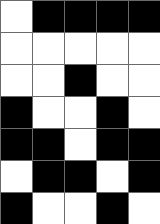[["white", "black", "black", "black", "black"], ["white", "white", "white", "white", "white"], ["white", "white", "black", "white", "white"], ["black", "white", "white", "black", "white"], ["black", "black", "white", "black", "black"], ["white", "black", "black", "white", "black"], ["black", "white", "white", "black", "white"]]